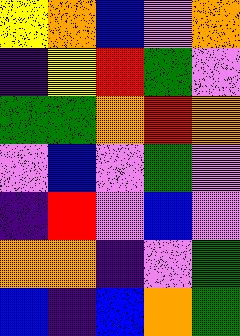[["yellow", "orange", "blue", "violet", "orange"], ["indigo", "yellow", "red", "green", "violet"], ["green", "green", "orange", "red", "orange"], ["violet", "blue", "violet", "green", "violet"], ["indigo", "red", "violet", "blue", "violet"], ["orange", "orange", "indigo", "violet", "green"], ["blue", "indigo", "blue", "orange", "green"]]